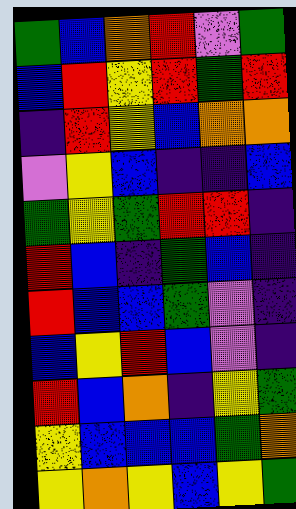[["green", "blue", "orange", "red", "violet", "green"], ["blue", "red", "yellow", "red", "green", "red"], ["indigo", "red", "yellow", "blue", "orange", "orange"], ["violet", "yellow", "blue", "indigo", "indigo", "blue"], ["green", "yellow", "green", "red", "red", "indigo"], ["red", "blue", "indigo", "green", "blue", "indigo"], ["red", "blue", "blue", "green", "violet", "indigo"], ["blue", "yellow", "red", "blue", "violet", "indigo"], ["red", "blue", "orange", "indigo", "yellow", "green"], ["yellow", "blue", "blue", "blue", "green", "orange"], ["yellow", "orange", "yellow", "blue", "yellow", "green"]]